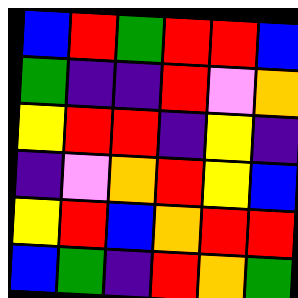[["blue", "red", "green", "red", "red", "blue"], ["green", "indigo", "indigo", "red", "violet", "orange"], ["yellow", "red", "red", "indigo", "yellow", "indigo"], ["indigo", "violet", "orange", "red", "yellow", "blue"], ["yellow", "red", "blue", "orange", "red", "red"], ["blue", "green", "indigo", "red", "orange", "green"]]